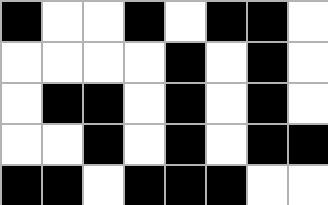[["black", "white", "white", "black", "white", "black", "black", "white"], ["white", "white", "white", "white", "black", "white", "black", "white"], ["white", "black", "black", "white", "black", "white", "black", "white"], ["white", "white", "black", "white", "black", "white", "black", "black"], ["black", "black", "white", "black", "black", "black", "white", "white"]]